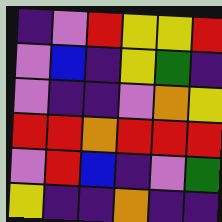[["indigo", "violet", "red", "yellow", "yellow", "red"], ["violet", "blue", "indigo", "yellow", "green", "indigo"], ["violet", "indigo", "indigo", "violet", "orange", "yellow"], ["red", "red", "orange", "red", "red", "red"], ["violet", "red", "blue", "indigo", "violet", "green"], ["yellow", "indigo", "indigo", "orange", "indigo", "indigo"]]